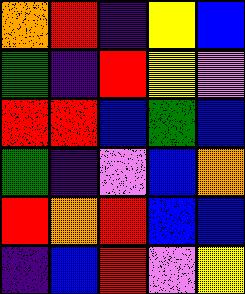[["orange", "red", "indigo", "yellow", "blue"], ["green", "indigo", "red", "yellow", "violet"], ["red", "red", "blue", "green", "blue"], ["green", "indigo", "violet", "blue", "orange"], ["red", "orange", "red", "blue", "blue"], ["indigo", "blue", "red", "violet", "yellow"]]